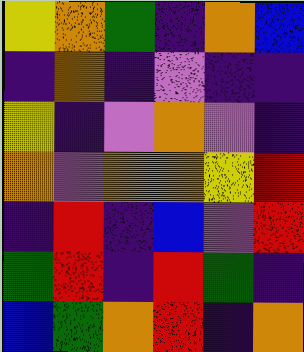[["yellow", "orange", "green", "indigo", "orange", "blue"], ["indigo", "orange", "indigo", "violet", "indigo", "indigo"], ["yellow", "indigo", "violet", "orange", "violet", "indigo"], ["orange", "violet", "orange", "orange", "yellow", "red"], ["indigo", "red", "indigo", "blue", "violet", "red"], ["green", "red", "indigo", "red", "green", "indigo"], ["blue", "green", "orange", "red", "indigo", "orange"]]